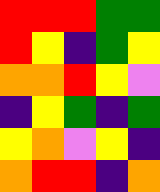[["red", "red", "red", "green", "green"], ["red", "yellow", "indigo", "green", "yellow"], ["orange", "orange", "red", "yellow", "violet"], ["indigo", "yellow", "green", "indigo", "green"], ["yellow", "orange", "violet", "yellow", "indigo"], ["orange", "red", "red", "indigo", "orange"]]